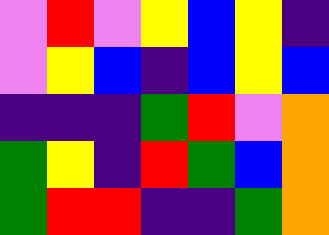[["violet", "red", "violet", "yellow", "blue", "yellow", "indigo"], ["violet", "yellow", "blue", "indigo", "blue", "yellow", "blue"], ["indigo", "indigo", "indigo", "green", "red", "violet", "orange"], ["green", "yellow", "indigo", "red", "green", "blue", "orange"], ["green", "red", "red", "indigo", "indigo", "green", "orange"]]